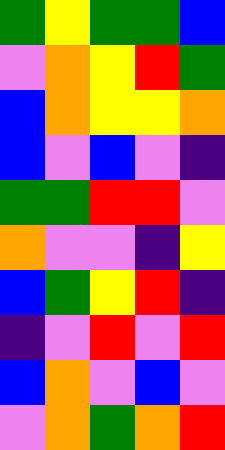[["green", "yellow", "green", "green", "blue"], ["violet", "orange", "yellow", "red", "green"], ["blue", "orange", "yellow", "yellow", "orange"], ["blue", "violet", "blue", "violet", "indigo"], ["green", "green", "red", "red", "violet"], ["orange", "violet", "violet", "indigo", "yellow"], ["blue", "green", "yellow", "red", "indigo"], ["indigo", "violet", "red", "violet", "red"], ["blue", "orange", "violet", "blue", "violet"], ["violet", "orange", "green", "orange", "red"]]